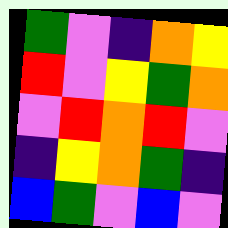[["green", "violet", "indigo", "orange", "yellow"], ["red", "violet", "yellow", "green", "orange"], ["violet", "red", "orange", "red", "violet"], ["indigo", "yellow", "orange", "green", "indigo"], ["blue", "green", "violet", "blue", "violet"]]